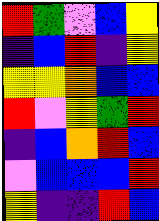[["red", "green", "violet", "blue", "yellow"], ["indigo", "blue", "red", "indigo", "yellow"], ["yellow", "yellow", "orange", "blue", "blue"], ["red", "violet", "yellow", "green", "red"], ["indigo", "blue", "orange", "red", "blue"], ["violet", "blue", "blue", "blue", "red"], ["yellow", "indigo", "indigo", "red", "blue"]]